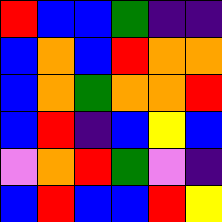[["red", "blue", "blue", "green", "indigo", "indigo"], ["blue", "orange", "blue", "red", "orange", "orange"], ["blue", "orange", "green", "orange", "orange", "red"], ["blue", "red", "indigo", "blue", "yellow", "blue"], ["violet", "orange", "red", "green", "violet", "indigo"], ["blue", "red", "blue", "blue", "red", "yellow"]]